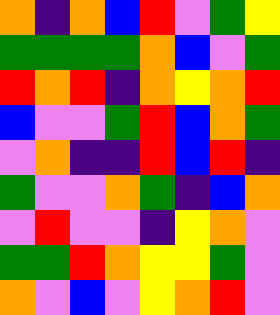[["orange", "indigo", "orange", "blue", "red", "violet", "green", "yellow"], ["green", "green", "green", "green", "orange", "blue", "violet", "green"], ["red", "orange", "red", "indigo", "orange", "yellow", "orange", "red"], ["blue", "violet", "violet", "green", "red", "blue", "orange", "green"], ["violet", "orange", "indigo", "indigo", "red", "blue", "red", "indigo"], ["green", "violet", "violet", "orange", "green", "indigo", "blue", "orange"], ["violet", "red", "violet", "violet", "indigo", "yellow", "orange", "violet"], ["green", "green", "red", "orange", "yellow", "yellow", "green", "violet"], ["orange", "violet", "blue", "violet", "yellow", "orange", "red", "violet"]]